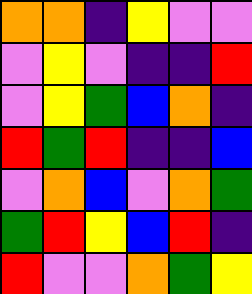[["orange", "orange", "indigo", "yellow", "violet", "violet"], ["violet", "yellow", "violet", "indigo", "indigo", "red"], ["violet", "yellow", "green", "blue", "orange", "indigo"], ["red", "green", "red", "indigo", "indigo", "blue"], ["violet", "orange", "blue", "violet", "orange", "green"], ["green", "red", "yellow", "blue", "red", "indigo"], ["red", "violet", "violet", "orange", "green", "yellow"]]